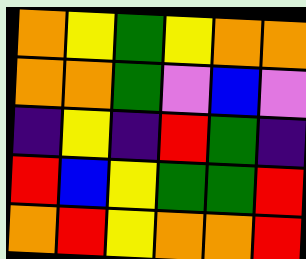[["orange", "yellow", "green", "yellow", "orange", "orange"], ["orange", "orange", "green", "violet", "blue", "violet"], ["indigo", "yellow", "indigo", "red", "green", "indigo"], ["red", "blue", "yellow", "green", "green", "red"], ["orange", "red", "yellow", "orange", "orange", "red"]]